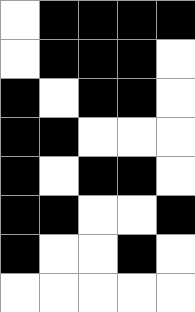[["white", "black", "black", "black", "black"], ["white", "black", "black", "black", "white"], ["black", "white", "black", "black", "white"], ["black", "black", "white", "white", "white"], ["black", "white", "black", "black", "white"], ["black", "black", "white", "white", "black"], ["black", "white", "white", "black", "white"], ["white", "white", "white", "white", "white"]]